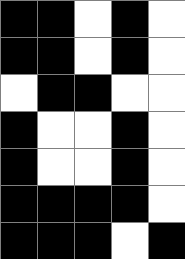[["black", "black", "white", "black", "white"], ["black", "black", "white", "black", "white"], ["white", "black", "black", "white", "white"], ["black", "white", "white", "black", "white"], ["black", "white", "white", "black", "white"], ["black", "black", "black", "black", "white"], ["black", "black", "black", "white", "black"]]